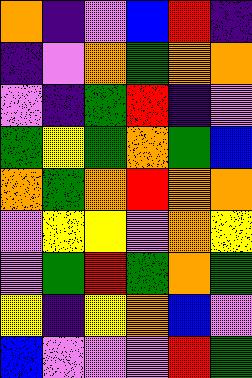[["orange", "indigo", "violet", "blue", "red", "indigo"], ["indigo", "violet", "orange", "green", "orange", "orange"], ["violet", "indigo", "green", "red", "indigo", "violet"], ["green", "yellow", "green", "orange", "green", "blue"], ["orange", "green", "orange", "red", "orange", "orange"], ["violet", "yellow", "yellow", "violet", "orange", "yellow"], ["violet", "green", "red", "green", "orange", "green"], ["yellow", "indigo", "yellow", "orange", "blue", "violet"], ["blue", "violet", "violet", "violet", "red", "green"]]